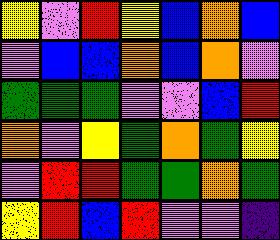[["yellow", "violet", "red", "yellow", "blue", "orange", "blue"], ["violet", "blue", "blue", "orange", "blue", "orange", "violet"], ["green", "green", "green", "violet", "violet", "blue", "red"], ["orange", "violet", "yellow", "green", "orange", "green", "yellow"], ["violet", "red", "red", "green", "green", "orange", "green"], ["yellow", "red", "blue", "red", "violet", "violet", "indigo"]]